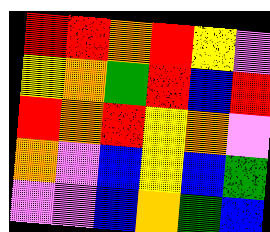[["red", "red", "orange", "red", "yellow", "violet"], ["yellow", "orange", "green", "red", "blue", "red"], ["red", "orange", "red", "yellow", "orange", "violet"], ["orange", "violet", "blue", "yellow", "blue", "green"], ["violet", "violet", "blue", "orange", "green", "blue"]]